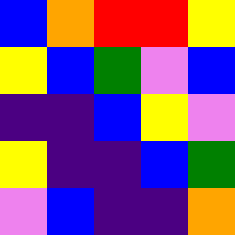[["blue", "orange", "red", "red", "yellow"], ["yellow", "blue", "green", "violet", "blue"], ["indigo", "indigo", "blue", "yellow", "violet"], ["yellow", "indigo", "indigo", "blue", "green"], ["violet", "blue", "indigo", "indigo", "orange"]]